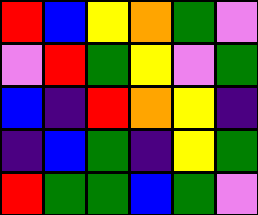[["red", "blue", "yellow", "orange", "green", "violet"], ["violet", "red", "green", "yellow", "violet", "green"], ["blue", "indigo", "red", "orange", "yellow", "indigo"], ["indigo", "blue", "green", "indigo", "yellow", "green"], ["red", "green", "green", "blue", "green", "violet"]]